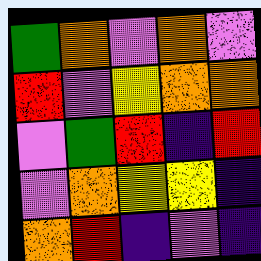[["green", "orange", "violet", "orange", "violet"], ["red", "violet", "yellow", "orange", "orange"], ["violet", "green", "red", "indigo", "red"], ["violet", "orange", "yellow", "yellow", "indigo"], ["orange", "red", "indigo", "violet", "indigo"]]